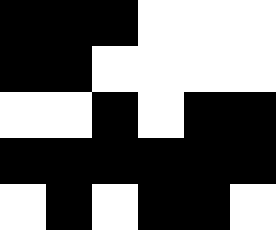[["black", "black", "black", "white", "white", "white"], ["black", "black", "white", "white", "white", "white"], ["white", "white", "black", "white", "black", "black"], ["black", "black", "black", "black", "black", "black"], ["white", "black", "white", "black", "black", "white"]]